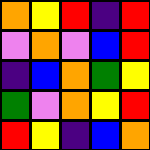[["orange", "yellow", "red", "indigo", "red"], ["violet", "orange", "violet", "blue", "red"], ["indigo", "blue", "orange", "green", "yellow"], ["green", "violet", "orange", "yellow", "red"], ["red", "yellow", "indigo", "blue", "orange"]]